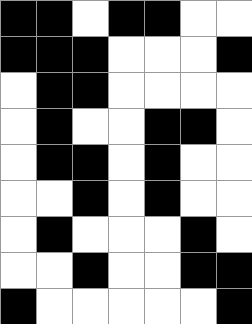[["black", "black", "white", "black", "black", "white", "white"], ["black", "black", "black", "white", "white", "white", "black"], ["white", "black", "black", "white", "white", "white", "white"], ["white", "black", "white", "white", "black", "black", "white"], ["white", "black", "black", "white", "black", "white", "white"], ["white", "white", "black", "white", "black", "white", "white"], ["white", "black", "white", "white", "white", "black", "white"], ["white", "white", "black", "white", "white", "black", "black"], ["black", "white", "white", "white", "white", "white", "black"]]